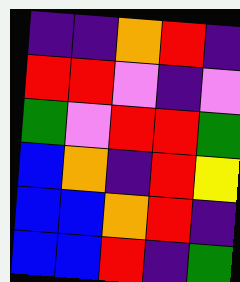[["indigo", "indigo", "orange", "red", "indigo"], ["red", "red", "violet", "indigo", "violet"], ["green", "violet", "red", "red", "green"], ["blue", "orange", "indigo", "red", "yellow"], ["blue", "blue", "orange", "red", "indigo"], ["blue", "blue", "red", "indigo", "green"]]